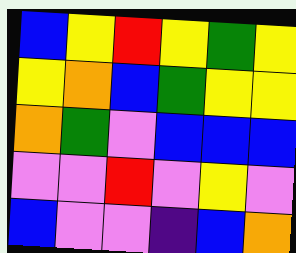[["blue", "yellow", "red", "yellow", "green", "yellow"], ["yellow", "orange", "blue", "green", "yellow", "yellow"], ["orange", "green", "violet", "blue", "blue", "blue"], ["violet", "violet", "red", "violet", "yellow", "violet"], ["blue", "violet", "violet", "indigo", "blue", "orange"]]